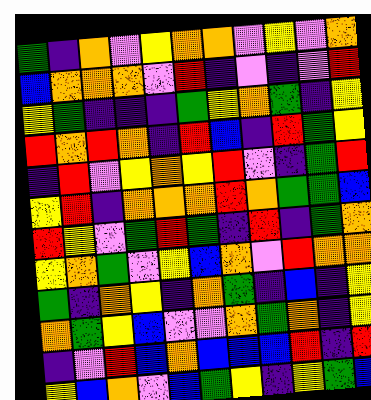[["green", "indigo", "orange", "violet", "yellow", "orange", "orange", "violet", "yellow", "violet", "orange"], ["blue", "orange", "orange", "orange", "violet", "red", "indigo", "violet", "indigo", "violet", "red"], ["yellow", "green", "indigo", "indigo", "indigo", "green", "yellow", "orange", "green", "indigo", "yellow"], ["red", "orange", "red", "orange", "indigo", "red", "blue", "indigo", "red", "green", "yellow"], ["indigo", "red", "violet", "yellow", "orange", "yellow", "red", "violet", "indigo", "green", "red"], ["yellow", "red", "indigo", "orange", "orange", "orange", "red", "orange", "green", "green", "blue"], ["red", "yellow", "violet", "green", "red", "green", "indigo", "red", "indigo", "green", "orange"], ["yellow", "orange", "green", "violet", "yellow", "blue", "orange", "violet", "red", "orange", "orange"], ["green", "indigo", "orange", "yellow", "indigo", "orange", "green", "indigo", "blue", "indigo", "yellow"], ["orange", "green", "yellow", "blue", "violet", "violet", "orange", "green", "orange", "indigo", "yellow"], ["indigo", "violet", "red", "blue", "orange", "blue", "blue", "blue", "red", "indigo", "red"], ["yellow", "blue", "orange", "violet", "blue", "green", "yellow", "indigo", "yellow", "green", "blue"]]